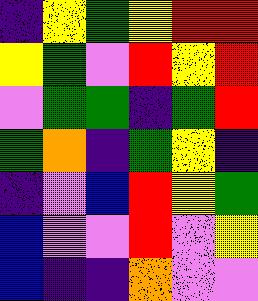[["indigo", "yellow", "green", "yellow", "red", "red"], ["yellow", "green", "violet", "red", "yellow", "red"], ["violet", "green", "green", "indigo", "green", "red"], ["green", "orange", "indigo", "green", "yellow", "indigo"], ["indigo", "violet", "blue", "red", "yellow", "green"], ["blue", "violet", "violet", "red", "violet", "yellow"], ["blue", "indigo", "indigo", "orange", "violet", "violet"]]